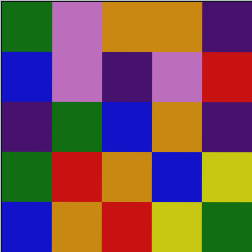[["green", "violet", "orange", "orange", "indigo"], ["blue", "violet", "indigo", "violet", "red"], ["indigo", "green", "blue", "orange", "indigo"], ["green", "red", "orange", "blue", "yellow"], ["blue", "orange", "red", "yellow", "green"]]